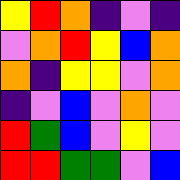[["yellow", "red", "orange", "indigo", "violet", "indigo"], ["violet", "orange", "red", "yellow", "blue", "orange"], ["orange", "indigo", "yellow", "yellow", "violet", "orange"], ["indigo", "violet", "blue", "violet", "orange", "violet"], ["red", "green", "blue", "violet", "yellow", "violet"], ["red", "red", "green", "green", "violet", "blue"]]